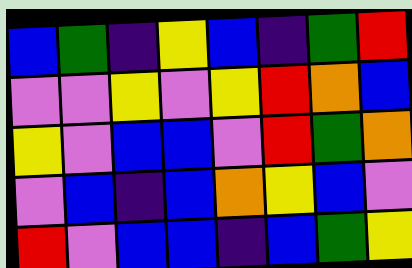[["blue", "green", "indigo", "yellow", "blue", "indigo", "green", "red"], ["violet", "violet", "yellow", "violet", "yellow", "red", "orange", "blue"], ["yellow", "violet", "blue", "blue", "violet", "red", "green", "orange"], ["violet", "blue", "indigo", "blue", "orange", "yellow", "blue", "violet"], ["red", "violet", "blue", "blue", "indigo", "blue", "green", "yellow"]]